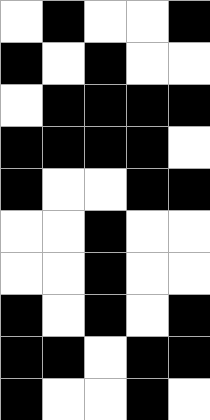[["white", "black", "white", "white", "black"], ["black", "white", "black", "white", "white"], ["white", "black", "black", "black", "black"], ["black", "black", "black", "black", "white"], ["black", "white", "white", "black", "black"], ["white", "white", "black", "white", "white"], ["white", "white", "black", "white", "white"], ["black", "white", "black", "white", "black"], ["black", "black", "white", "black", "black"], ["black", "white", "white", "black", "white"]]